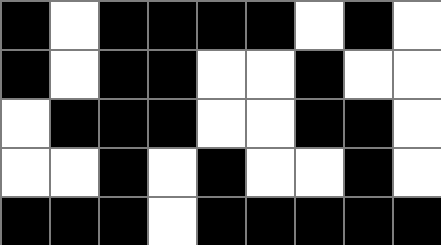[["black", "white", "black", "black", "black", "black", "white", "black", "white"], ["black", "white", "black", "black", "white", "white", "black", "white", "white"], ["white", "black", "black", "black", "white", "white", "black", "black", "white"], ["white", "white", "black", "white", "black", "white", "white", "black", "white"], ["black", "black", "black", "white", "black", "black", "black", "black", "black"]]